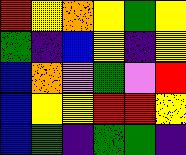[["red", "yellow", "orange", "yellow", "green", "yellow"], ["green", "indigo", "blue", "yellow", "indigo", "yellow"], ["blue", "orange", "violet", "green", "violet", "red"], ["blue", "yellow", "yellow", "red", "red", "yellow"], ["blue", "green", "indigo", "green", "green", "indigo"]]